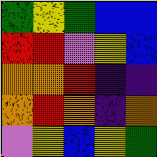[["green", "yellow", "green", "blue", "blue"], ["red", "red", "violet", "yellow", "blue"], ["orange", "orange", "red", "indigo", "indigo"], ["orange", "red", "orange", "indigo", "orange"], ["violet", "yellow", "blue", "yellow", "green"]]